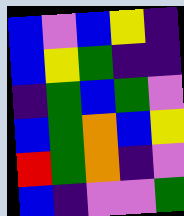[["blue", "violet", "blue", "yellow", "indigo"], ["blue", "yellow", "green", "indigo", "indigo"], ["indigo", "green", "blue", "green", "violet"], ["blue", "green", "orange", "blue", "yellow"], ["red", "green", "orange", "indigo", "violet"], ["blue", "indigo", "violet", "violet", "green"]]